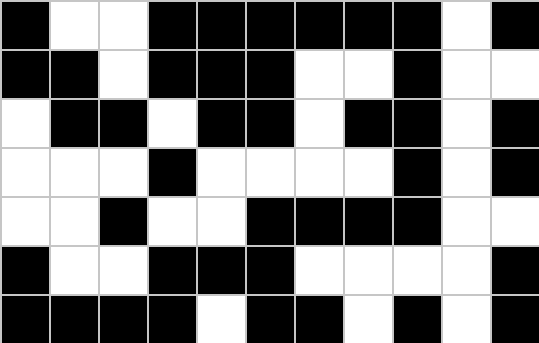[["black", "white", "white", "black", "black", "black", "black", "black", "black", "white", "black"], ["black", "black", "white", "black", "black", "black", "white", "white", "black", "white", "white"], ["white", "black", "black", "white", "black", "black", "white", "black", "black", "white", "black"], ["white", "white", "white", "black", "white", "white", "white", "white", "black", "white", "black"], ["white", "white", "black", "white", "white", "black", "black", "black", "black", "white", "white"], ["black", "white", "white", "black", "black", "black", "white", "white", "white", "white", "black"], ["black", "black", "black", "black", "white", "black", "black", "white", "black", "white", "black"]]